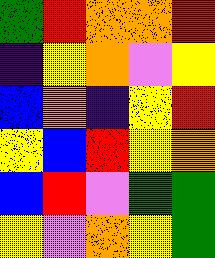[["green", "red", "orange", "orange", "red"], ["indigo", "yellow", "orange", "violet", "yellow"], ["blue", "orange", "indigo", "yellow", "red"], ["yellow", "blue", "red", "yellow", "orange"], ["blue", "red", "violet", "green", "green"], ["yellow", "violet", "orange", "yellow", "green"]]